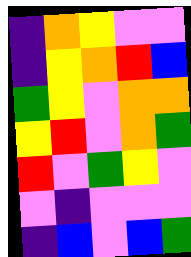[["indigo", "orange", "yellow", "violet", "violet"], ["indigo", "yellow", "orange", "red", "blue"], ["green", "yellow", "violet", "orange", "orange"], ["yellow", "red", "violet", "orange", "green"], ["red", "violet", "green", "yellow", "violet"], ["violet", "indigo", "violet", "violet", "violet"], ["indigo", "blue", "violet", "blue", "green"]]